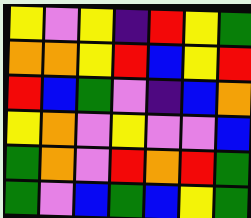[["yellow", "violet", "yellow", "indigo", "red", "yellow", "green"], ["orange", "orange", "yellow", "red", "blue", "yellow", "red"], ["red", "blue", "green", "violet", "indigo", "blue", "orange"], ["yellow", "orange", "violet", "yellow", "violet", "violet", "blue"], ["green", "orange", "violet", "red", "orange", "red", "green"], ["green", "violet", "blue", "green", "blue", "yellow", "green"]]